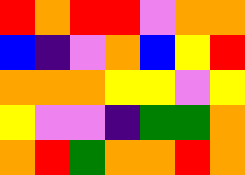[["red", "orange", "red", "red", "violet", "orange", "orange"], ["blue", "indigo", "violet", "orange", "blue", "yellow", "red"], ["orange", "orange", "orange", "yellow", "yellow", "violet", "yellow"], ["yellow", "violet", "violet", "indigo", "green", "green", "orange"], ["orange", "red", "green", "orange", "orange", "red", "orange"]]